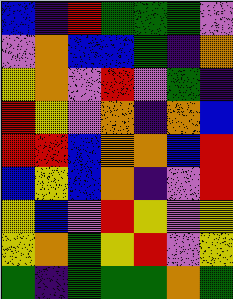[["blue", "indigo", "red", "green", "green", "green", "violet"], ["violet", "orange", "blue", "blue", "green", "indigo", "orange"], ["yellow", "orange", "violet", "red", "violet", "green", "indigo"], ["red", "yellow", "violet", "orange", "indigo", "orange", "blue"], ["red", "red", "blue", "orange", "orange", "blue", "red"], ["blue", "yellow", "blue", "orange", "indigo", "violet", "red"], ["yellow", "blue", "violet", "red", "yellow", "violet", "yellow"], ["yellow", "orange", "green", "yellow", "red", "violet", "yellow"], ["green", "indigo", "green", "green", "green", "orange", "green"]]